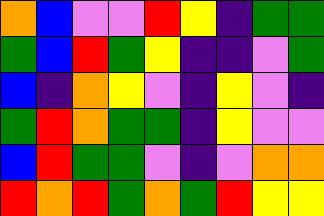[["orange", "blue", "violet", "violet", "red", "yellow", "indigo", "green", "green"], ["green", "blue", "red", "green", "yellow", "indigo", "indigo", "violet", "green"], ["blue", "indigo", "orange", "yellow", "violet", "indigo", "yellow", "violet", "indigo"], ["green", "red", "orange", "green", "green", "indigo", "yellow", "violet", "violet"], ["blue", "red", "green", "green", "violet", "indigo", "violet", "orange", "orange"], ["red", "orange", "red", "green", "orange", "green", "red", "yellow", "yellow"]]